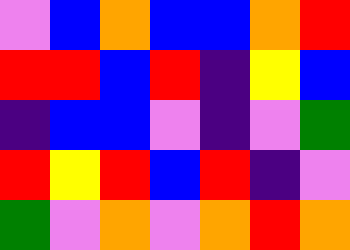[["violet", "blue", "orange", "blue", "blue", "orange", "red"], ["red", "red", "blue", "red", "indigo", "yellow", "blue"], ["indigo", "blue", "blue", "violet", "indigo", "violet", "green"], ["red", "yellow", "red", "blue", "red", "indigo", "violet"], ["green", "violet", "orange", "violet", "orange", "red", "orange"]]